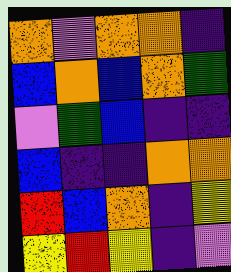[["orange", "violet", "orange", "orange", "indigo"], ["blue", "orange", "blue", "orange", "green"], ["violet", "green", "blue", "indigo", "indigo"], ["blue", "indigo", "indigo", "orange", "orange"], ["red", "blue", "orange", "indigo", "yellow"], ["yellow", "red", "yellow", "indigo", "violet"]]